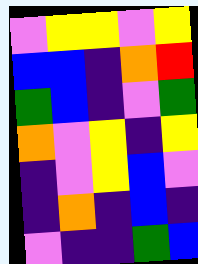[["violet", "yellow", "yellow", "violet", "yellow"], ["blue", "blue", "indigo", "orange", "red"], ["green", "blue", "indigo", "violet", "green"], ["orange", "violet", "yellow", "indigo", "yellow"], ["indigo", "violet", "yellow", "blue", "violet"], ["indigo", "orange", "indigo", "blue", "indigo"], ["violet", "indigo", "indigo", "green", "blue"]]